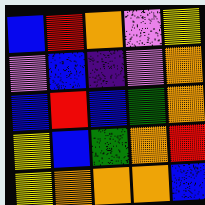[["blue", "red", "orange", "violet", "yellow"], ["violet", "blue", "indigo", "violet", "orange"], ["blue", "red", "blue", "green", "orange"], ["yellow", "blue", "green", "orange", "red"], ["yellow", "orange", "orange", "orange", "blue"]]